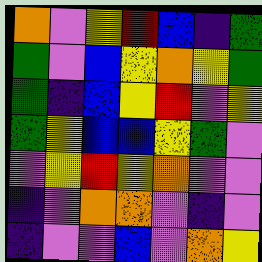[["orange", "violet", "yellow", "red", "blue", "indigo", "green"], ["green", "violet", "blue", "yellow", "orange", "yellow", "green"], ["green", "indigo", "blue", "yellow", "red", "violet", "yellow"], ["green", "yellow", "blue", "blue", "yellow", "green", "violet"], ["violet", "yellow", "red", "yellow", "orange", "violet", "violet"], ["indigo", "violet", "orange", "orange", "violet", "indigo", "violet"], ["indigo", "violet", "violet", "blue", "violet", "orange", "yellow"]]